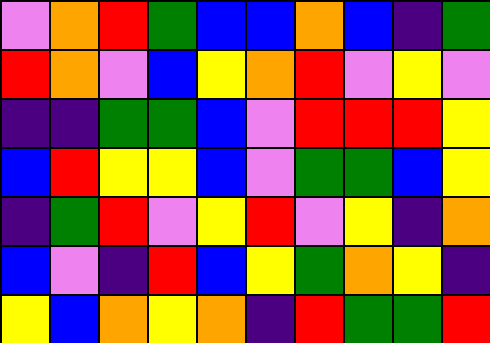[["violet", "orange", "red", "green", "blue", "blue", "orange", "blue", "indigo", "green"], ["red", "orange", "violet", "blue", "yellow", "orange", "red", "violet", "yellow", "violet"], ["indigo", "indigo", "green", "green", "blue", "violet", "red", "red", "red", "yellow"], ["blue", "red", "yellow", "yellow", "blue", "violet", "green", "green", "blue", "yellow"], ["indigo", "green", "red", "violet", "yellow", "red", "violet", "yellow", "indigo", "orange"], ["blue", "violet", "indigo", "red", "blue", "yellow", "green", "orange", "yellow", "indigo"], ["yellow", "blue", "orange", "yellow", "orange", "indigo", "red", "green", "green", "red"]]